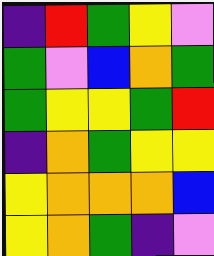[["indigo", "red", "green", "yellow", "violet"], ["green", "violet", "blue", "orange", "green"], ["green", "yellow", "yellow", "green", "red"], ["indigo", "orange", "green", "yellow", "yellow"], ["yellow", "orange", "orange", "orange", "blue"], ["yellow", "orange", "green", "indigo", "violet"]]